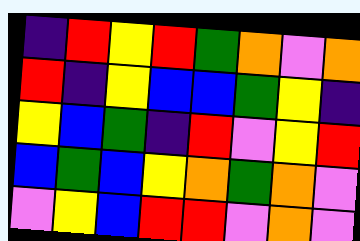[["indigo", "red", "yellow", "red", "green", "orange", "violet", "orange"], ["red", "indigo", "yellow", "blue", "blue", "green", "yellow", "indigo"], ["yellow", "blue", "green", "indigo", "red", "violet", "yellow", "red"], ["blue", "green", "blue", "yellow", "orange", "green", "orange", "violet"], ["violet", "yellow", "blue", "red", "red", "violet", "orange", "violet"]]